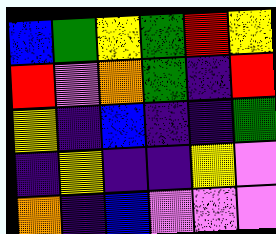[["blue", "green", "yellow", "green", "red", "yellow"], ["red", "violet", "orange", "green", "indigo", "red"], ["yellow", "indigo", "blue", "indigo", "indigo", "green"], ["indigo", "yellow", "indigo", "indigo", "yellow", "violet"], ["orange", "indigo", "blue", "violet", "violet", "violet"]]